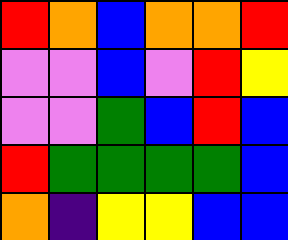[["red", "orange", "blue", "orange", "orange", "red"], ["violet", "violet", "blue", "violet", "red", "yellow"], ["violet", "violet", "green", "blue", "red", "blue"], ["red", "green", "green", "green", "green", "blue"], ["orange", "indigo", "yellow", "yellow", "blue", "blue"]]